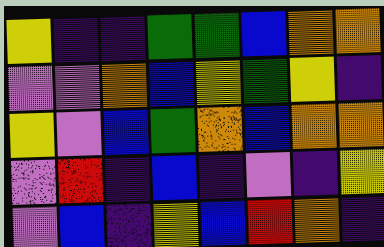[["yellow", "indigo", "indigo", "green", "green", "blue", "orange", "orange"], ["violet", "violet", "orange", "blue", "yellow", "green", "yellow", "indigo"], ["yellow", "violet", "blue", "green", "orange", "blue", "orange", "orange"], ["violet", "red", "indigo", "blue", "indigo", "violet", "indigo", "yellow"], ["violet", "blue", "indigo", "yellow", "blue", "red", "orange", "indigo"]]